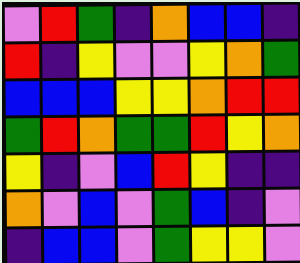[["violet", "red", "green", "indigo", "orange", "blue", "blue", "indigo"], ["red", "indigo", "yellow", "violet", "violet", "yellow", "orange", "green"], ["blue", "blue", "blue", "yellow", "yellow", "orange", "red", "red"], ["green", "red", "orange", "green", "green", "red", "yellow", "orange"], ["yellow", "indigo", "violet", "blue", "red", "yellow", "indigo", "indigo"], ["orange", "violet", "blue", "violet", "green", "blue", "indigo", "violet"], ["indigo", "blue", "blue", "violet", "green", "yellow", "yellow", "violet"]]